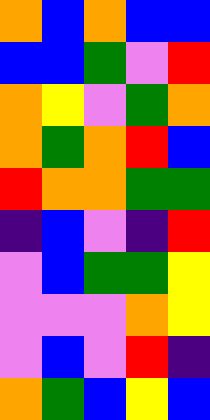[["orange", "blue", "orange", "blue", "blue"], ["blue", "blue", "green", "violet", "red"], ["orange", "yellow", "violet", "green", "orange"], ["orange", "green", "orange", "red", "blue"], ["red", "orange", "orange", "green", "green"], ["indigo", "blue", "violet", "indigo", "red"], ["violet", "blue", "green", "green", "yellow"], ["violet", "violet", "violet", "orange", "yellow"], ["violet", "blue", "violet", "red", "indigo"], ["orange", "green", "blue", "yellow", "blue"]]